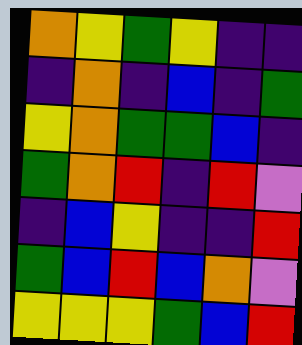[["orange", "yellow", "green", "yellow", "indigo", "indigo"], ["indigo", "orange", "indigo", "blue", "indigo", "green"], ["yellow", "orange", "green", "green", "blue", "indigo"], ["green", "orange", "red", "indigo", "red", "violet"], ["indigo", "blue", "yellow", "indigo", "indigo", "red"], ["green", "blue", "red", "blue", "orange", "violet"], ["yellow", "yellow", "yellow", "green", "blue", "red"]]